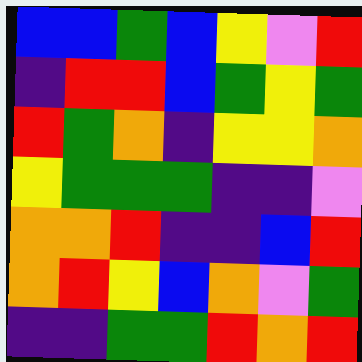[["blue", "blue", "green", "blue", "yellow", "violet", "red"], ["indigo", "red", "red", "blue", "green", "yellow", "green"], ["red", "green", "orange", "indigo", "yellow", "yellow", "orange"], ["yellow", "green", "green", "green", "indigo", "indigo", "violet"], ["orange", "orange", "red", "indigo", "indigo", "blue", "red"], ["orange", "red", "yellow", "blue", "orange", "violet", "green"], ["indigo", "indigo", "green", "green", "red", "orange", "red"]]